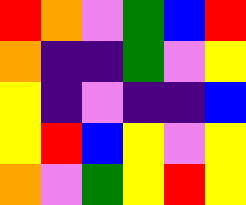[["red", "orange", "violet", "green", "blue", "red"], ["orange", "indigo", "indigo", "green", "violet", "yellow"], ["yellow", "indigo", "violet", "indigo", "indigo", "blue"], ["yellow", "red", "blue", "yellow", "violet", "yellow"], ["orange", "violet", "green", "yellow", "red", "yellow"]]